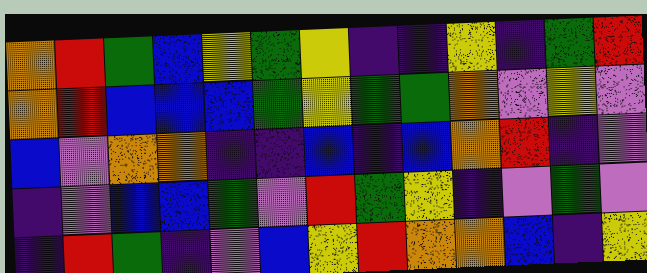[["orange", "red", "green", "blue", "yellow", "green", "yellow", "indigo", "indigo", "yellow", "indigo", "green", "red"], ["orange", "red", "blue", "blue", "blue", "green", "yellow", "green", "green", "orange", "violet", "yellow", "violet"], ["blue", "violet", "orange", "orange", "indigo", "indigo", "blue", "indigo", "blue", "orange", "red", "indigo", "violet"], ["indigo", "violet", "blue", "blue", "green", "violet", "red", "green", "yellow", "indigo", "violet", "green", "violet"], ["indigo", "red", "green", "indigo", "violet", "blue", "yellow", "red", "orange", "orange", "blue", "indigo", "yellow"]]